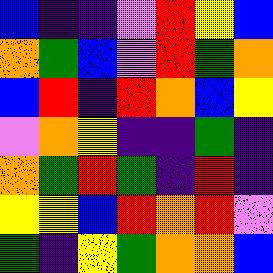[["blue", "indigo", "indigo", "violet", "red", "yellow", "blue"], ["orange", "green", "blue", "violet", "red", "green", "orange"], ["blue", "red", "indigo", "red", "orange", "blue", "yellow"], ["violet", "orange", "yellow", "indigo", "indigo", "green", "indigo"], ["orange", "green", "red", "green", "indigo", "red", "indigo"], ["yellow", "yellow", "blue", "red", "orange", "red", "violet"], ["green", "indigo", "yellow", "green", "orange", "orange", "blue"]]